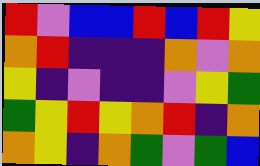[["red", "violet", "blue", "blue", "red", "blue", "red", "yellow"], ["orange", "red", "indigo", "indigo", "indigo", "orange", "violet", "orange"], ["yellow", "indigo", "violet", "indigo", "indigo", "violet", "yellow", "green"], ["green", "yellow", "red", "yellow", "orange", "red", "indigo", "orange"], ["orange", "yellow", "indigo", "orange", "green", "violet", "green", "blue"]]